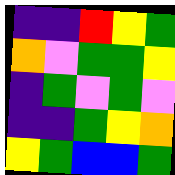[["indigo", "indigo", "red", "yellow", "green"], ["orange", "violet", "green", "green", "yellow"], ["indigo", "green", "violet", "green", "violet"], ["indigo", "indigo", "green", "yellow", "orange"], ["yellow", "green", "blue", "blue", "green"]]